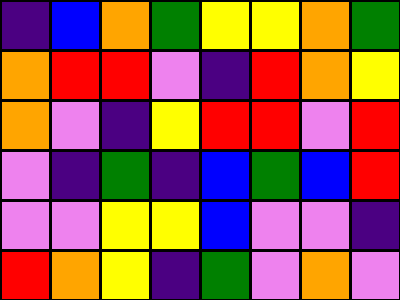[["indigo", "blue", "orange", "green", "yellow", "yellow", "orange", "green"], ["orange", "red", "red", "violet", "indigo", "red", "orange", "yellow"], ["orange", "violet", "indigo", "yellow", "red", "red", "violet", "red"], ["violet", "indigo", "green", "indigo", "blue", "green", "blue", "red"], ["violet", "violet", "yellow", "yellow", "blue", "violet", "violet", "indigo"], ["red", "orange", "yellow", "indigo", "green", "violet", "orange", "violet"]]